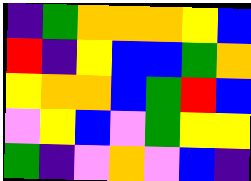[["indigo", "green", "orange", "orange", "orange", "yellow", "blue"], ["red", "indigo", "yellow", "blue", "blue", "green", "orange"], ["yellow", "orange", "orange", "blue", "green", "red", "blue"], ["violet", "yellow", "blue", "violet", "green", "yellow", "yellow"], ["green", "indigo", "violet", "orange", "violet", "blue", "indigo"]]